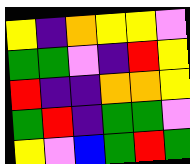[["yellow", "indigo", "orange", "yellow", "yellow", "violet"], ["green", "green", "violet", "indigo", "red", "yellow"], ["red", "indigo", "indigo", "orange", "orange", "yellow"], ["green", "red", "indigo", "green", "green", "violet"], ["yellow", "violet", "blue", "green", "red", "green"]]